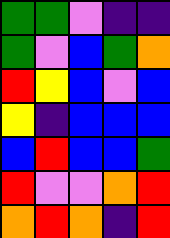[["green", "green", "violet", "indigo", "indigo"], ["green", "violet", "blue", "green", "orange"], ["red", "yellow", "blue", "violet", "blue"], ["yellow", "indigo", "blue", "blue", "blue"], ["blue", "red", "blue", "blue", "green"], ["red", "violet", "violet", "orange", "red"], ["orange", "red", "orange", "indigo", "red"]]